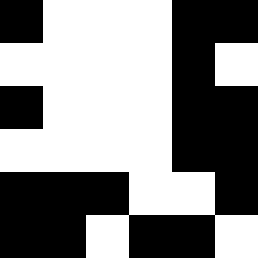[["black", "white", "white", "white", "black", "black"], ["white", "white", "white", "white", "black", "white"], ["black", "white", "white", "white", "black", "black"], ["white", "white", "white", "white", "black", "black"], ["black", "black", "black", "white", "white", "black"], ["black", "black", "white", "black", "black", "white"]]